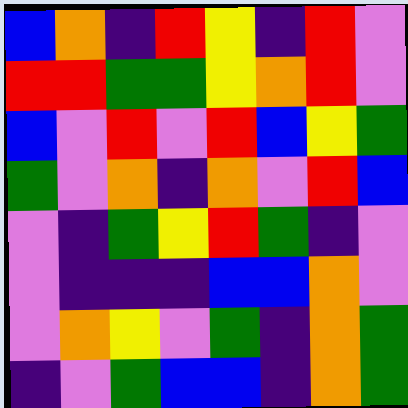[["blue", "orange", "indigo", "red", "yellow", "indigo", "red", "violet"], ["red", "red", "green", "green", "yellow", "orange", "red", "violet"], ["blue", "violet", "red", "violet", "red", "blue", "yellow", "green"], ["green", "violet", "orange", "indigo", "orange", "violet", "red", "blue"], ["violet", "indigo", "green", "yellow", "red", "green", "indigo", "violet"], ["violet", "indigo", "indigo", "indigo", "blue", "blue", "orange", "violet"], ["violet", "orange", "yellow", "violet", "green", "indigo", "orange", "green"], ["indigo", "violet", "green", "blue", "blue", "indigo", "orange", "green"]]